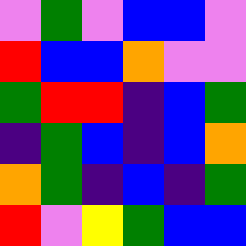[["violet", "green", "violet", "blue", "blue", "violet"], ["red", "blue", "blue", "orange", "violet", "violet"], ["green", "red", "red", "indigo", "blue", "green"], ["indigo", "green", "blue", "indigo", "blue", "orange"], ["orange", "green", "indigo", "blue", "indigo", "green"], ["red", "violet", "yellow", "green", "blue", "blue"]]